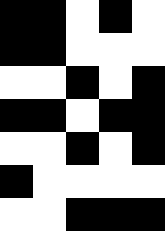[["black", "black", "white", "black", "white"], ["black", "black", "white", "white", "white"], ["white", "white", "black", "white", "black"], ["black", "black", "white", "black", "black"], ["white", "white", "black", "white", "black"], ["black", "white", "white", "white", "white"], ["white", "white", "black", "black", "black"]]